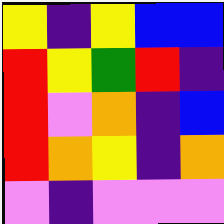[["yellow", "indigo", "yellow", "blue", "blue"], ["red", "yellow", "green", "red", "indigo"], ["red", "violet", "orange", "indigo", "blue"], ["red", "orange", "yellow", "indigo", "orange"], ["violet", "indigo", "violet", "violet", "violet"]]